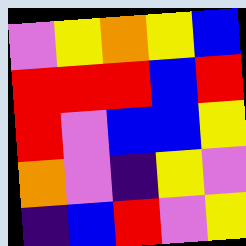[["violet", "yellow", "orange", "yellow", "blue"], ["red", "red", "red", "blue", "red"], ["red", "violet", "blue", "blue", "yellow"], ["orange", "violet", "indigo", "yellow", "violet"], ["indigo", "blue", "red", "violet", "yellow"]]